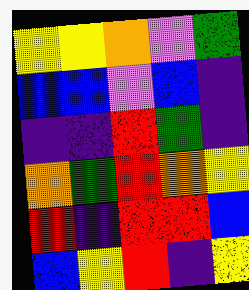[["yellow", "yellow", "orange", "violet", "green"], ["blue", "blue", "violet", "blue", "indigo"], ["indigo", "indigo", "red", "green", "indigo"], ["orange", "green", "red", "orange", "yellow"], ["red", "indigo", "red", "red", "blue"], ["blue", "yellow", "red", "indigo", "yellow"]]